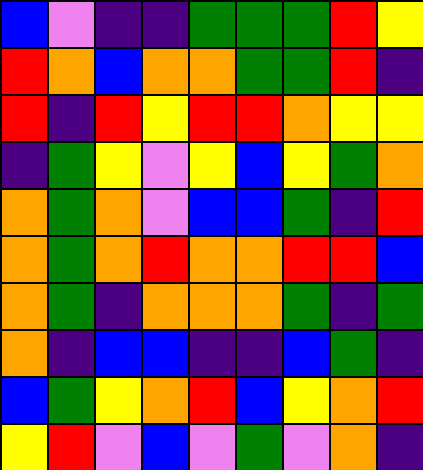[["blue", "violet", "indigo", "indigo", "green", "green", "green", "red", "yellow"], ["red", "orange", "blue", "orange", "orange", "green", "green", "red", "indigo"], ["red", "indigo", "red", "yellow", "red", "red", "orange", "yellow", "yellow"], ["indigo", "green", "yellow", "violet", "yellow", "blue", "yellow", "green", "orange"], ["orange", "green", "orange", "violet", "blue", "blue", "green", "indigo", "red"], ["orange", "green", "orange", "red", "orange", "orange", "red", "red", "blue"], ["orange", "green", "indigo", "orange", "orange", "orange", "green", "indigo", "green"], ["orange", "indigo", "blue", "blue", "indigo", "indigo", "blue", "green", "indigo"], ["blue", "green", "yellow", "orange", "red", "blue", "yellow", "orange", "red"], ["yellow", "red", "violet", "blue", "violet", "green", "violet", "orange", "indigo"]]